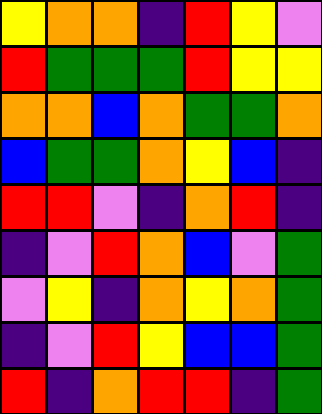[["yellow", "orange", "orange", "indigo", "red", "yellow", "violet"], ["red", "green", "green", "green", "red", "yellow", "yellow"], ["orange", "orange", "blue", "orange", "green", "green", "orange"], ["blue", "green", "green", "orange", "yellow", "blue", "indigo"], ["red", "red", "violet", "indigo", "orange", "red", "indigo"], ["indigo", "violet", "red", "orange", "blue", "violet", "green"], ["violet", "yellow", "indigo", "orange", "yellow", "orange", "green"], ["indigo", "violet", "red", "yellow", "blue", "blue", "green"], ["red", "indigo", "orange", "red", "red", "indigo", "green"]]